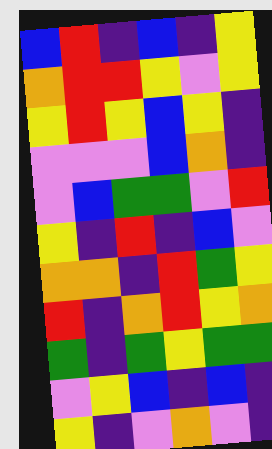[["blue", "red", "indigo", "blue", "indigo", "yellow"], ["orange", "red", "red", "yellow", "violet", "yellow"], ["yellow", "red", "yellow", "blue", "yellow", "indigo"], ["violet", "violet", "violet", "blue", "orange", "indigo"], ["violet", "blue", "green", "green", "violet", "red"], ["yellow", "indigo", "red", "indigo", "blue", "violet"], ["orange", "orange", "indigo", "red", "green", "yellow"], ["red", "indigo", "orange", "red", "yellow", "orange"], ["green", "indigo", "green", "yellow", "green", "green"], ["violet", "yellow", "blue", "indigo", "blue", "indigo"], ["yellow", "indigo", "violet", "orange", "violet", "indigo"]]